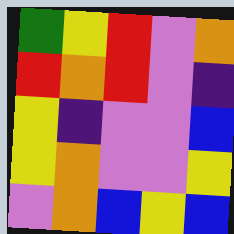[["green", "yellow", "red", "violet", "orange"], ["red", "orange", "red", "violet", "indigo"], ["yellow", "indigo", "violet", "violet", "blue"], ["yellow", "orange", "violet", "violet", "yellow"], ["violet", "orange", "blue", "yellow", "blue"]]